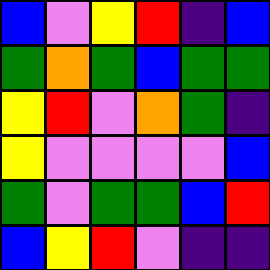[["blue", "violet", "yellow", "red", "indigo", "blue"], ["green", "orange", "green", "blue", "green", "green"], ["yellow", "red", "violet", "orange", "green", "indigo"], ["yellow", "violet", "violet", "violet", "violet", "blue"], ["green", "violet", "green", "green", "blue", "red"], ["blue", "yellow", "red", "violet", "indigo", "indigo"]]